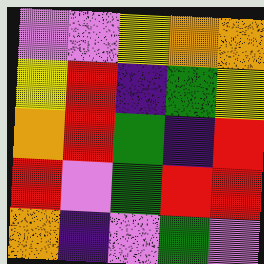[["violet", "violet", "yellow", "orange", "orange"], ["yellow", "red", "indigo", "green", "yellow"], ["orange", "red", "green", "indigo", "red"], ["red", "violet", "green", "red", "red"], ["orange", "indigo", "violet", "green", "violet"]]